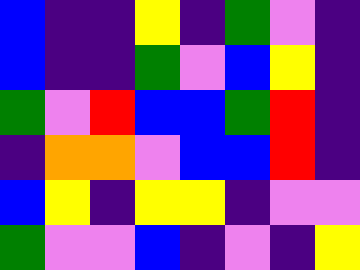[["blue", "indigo", "indigo", "yellow", "indigo", "green", "violet", "indigo"], ["blue", "indigo", "indigo", "green", "violet", "blue", "yellow", "indigo"], ["green", "violet", "red", "blue", "blue", "green", "red", "indigo"], ["indigo", "orange", "orange", "violet", "blue", "blue", "red", "indigo"], ["blue", "yellow", "indigo", "yellow", "yellow", "indigo", "violet", "violet"], ["green", "violet", "violet", "blue", "indigo", "violet", "indigo", "yellow"]]